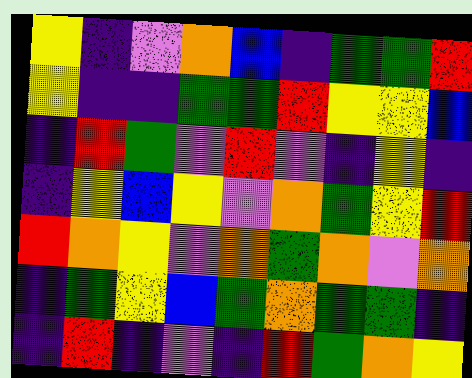[["yellow", "indigo", "violet", "orange", "blue", "indigo", "green", "green", "red"], ["yellow", "indigo", "indigo", "green", "green", "red", "yellow", "yellow", "blue"], ["indigo", "red", "green", "violet", "red", "violet", "indigo", "yellow", "indigo"], ["indigo", "yellow", "blue", "yellow", "violet", "orange", "green", "yellow", "red"], ["red", "orange", "yellow", "violet", "orange", "green", "orange", "violet", "orange"], ["indigo", "green", "yellow", "blue", "green", "orange", "green", "green", "indigo"], ["indigo", "red", "indigo", "violet", "indigo", "red", "green", "orange", "yellow"]]